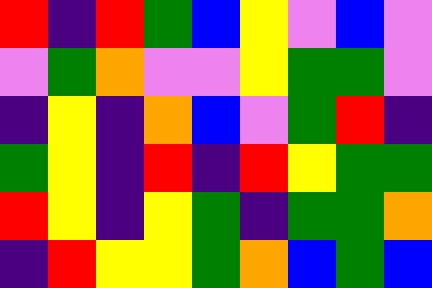[["red", "indigo", "red", "green", "blue", "yellow", "violet", "blue", "violet"], ["violet", "green", "orange", "violet", "violet", "yellow", "green", "green", "violet"], ["indigo", "yellow", "indigo", "orange", "blue", "violet", "green", "red", "indigo"], ["green", "yellow", "indigo", "red", "indigo", "red", "yellow", "green", "green"], ["red", "yellow", "indigo", "yellow", "green", "indigo", "green", "green", "orange"], ["indigo", "red", "yellow", "yellow", "green", "orange", "blue", "green", "blue"]]